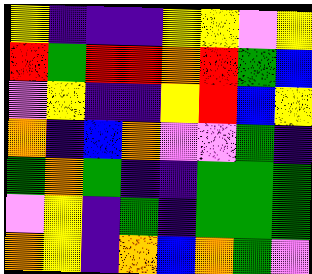[["yellow", "indigo", "indigo", "indigo", "yellow", "yellow", "violet", "yellow"], ["red", "green", "red", "red", "orange", "red", "green", "blue"], ["violet", "yellow", "indigo", "indigo", "yellow", "red", "blue", "yellow"], ["orange", "indigo", "blue", "orange", "violet", "violet", "green", "indigo"], ["green", "orange", "green", "indigo", "indigo", "green", "green", "green"], ["violet", "yellow", "indigo", "green", "indigo", "green", "green", "green"], ["orange", "yellow", "indigo", "orange", "blue", "orange", "green", "violet"]]